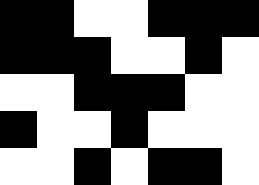[["black", "black", "white", "white", "black", "black", "black"], ["black", "black", "black", "white", "white", "black", "white"], ["white", "white", "black", "black", "black", "white", "white"], ["black", "white", "white", "black", "white", "white", "white"], ["white", "white", "black", "white", "black", "black", "white"]]